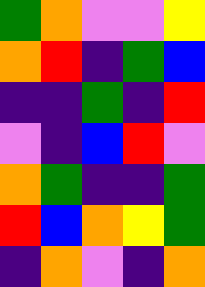[["green", "orange", "violet", "violet", "yellow"], ["orange", "red", "indigo", "green", "blue"], ["indigo", "indigo", "green", "indigo", "red"], ["violet", "indigo", "blue", "red", "violet"], ["orange", "green", "indigo", "indigo", "green"], ["red", "blue", "orange", "yellow", "green"], ["indigo", "orange", "violet", "indigo", "orange"]]